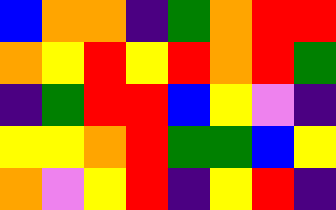[["blue", "orange", "orange", "indigo", "green", "orange", "red", "red"], ["orange", "yellow", "red", "yellow", "red", "orange", "red", "green"], ["indigo", "green", "red", "red", "blue", "yellow", "violet", "indigo"], ["yellow", "yellow", "orange", "red", "green", "green", "blue", "yellow"], ["orange", "violet", "yellow", "red", "indigo", "yellow", "red", "indigo"]]